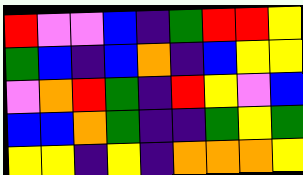[["red", "violet", "violet", "blue", "indigo", "green", "red", "red", "yellow"], ["green", "blue", "indigo", "blue", "orange", "indigo", "blue", "yellow", "yellow"], ["violet", "orange", "red", "green", "indigo", "red", "yellow", "violet", "blue"], ["blue", "blue", "orange", "green", "indigo", "indigo", "green", "yellow", "green"], ["yellow", "yellow", "indigo", "yellow", "indigo", "orange", "orange", "orange", "yellow"]]